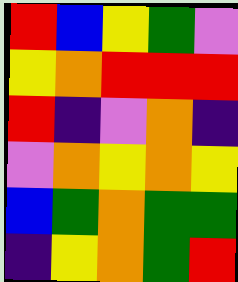[["red", "blue", "yellow", "green", "violet"], ["yellow", "orange", "red", "red", "red"], ["red", "indigo", "violet", "orange", "indigo"], ["violet", "orange", "yellow", "orange", "yellow"], ["blue", "green", "orange", "green", "green"], ["indigo", "yellow", "orange", "green", "red"]]